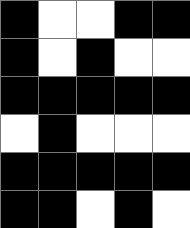[["black", "white", "white", "black", "black"], ["black", "white", "black", "white", "white"], ["black", "black", "black", "black", "black"], ["white", "black", "white", "white", "white"], ["black", "black", "black", "black", "black"], ["black", "black", "white", "black", "white"]]